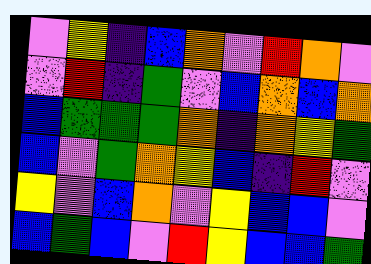[["violet", "yellow", "indigo", "blue", "orange", "violet", "red", "orange", "violet"], ["violet", "red", "indigo", "green", "violet", "blue", "orange", "blue", "orange"], ["blue", "green", "green", "green", "orange", "indigo", "orange", "yellow", "green"], ["blue", "violet", "green", "orange", "yellow", "blue", "indigo", "red", "violet"], ["yellow", "violet", "blue", "orange", "violet", "yellow", "blue", "blue", "violet"], ["blue", "green", "blue", "violet", "red", "yellow", "blue", "blue", "green"]]